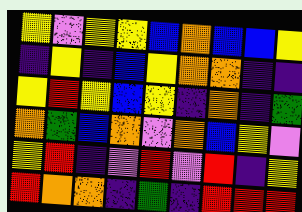[["yellow", "violet", "yellow", "yellow", "blue", "orange", "blue", "blue", "yellow"], ["indigo", "yellow", "indigo", "blue", "yellow", "orange", "orange", "indigo", "indigo"], ["yellow", "red", "yellow", "blue", "yellow", "indigo", "orange", "indigo", "green"], ["orange", "green", "blue", "orange", "violet", "orange", "blue", "yellow", "violet"], ["yellow", "red", "indigo", "violet", "red", "violet", "red", "indigo", "yellow"], ["red", "orange", "orange", "indigo", "green", "indigo", "red", "red", "red"]]